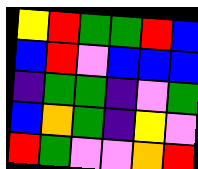[["yellow", "red", "green", "green", "red", "blue"], ["blue", "red", "violet", "blue", "blue", "blue"], ["indigo", "green", "green", "indigo", "violet", "green"], ["blue", "orange", "green", "indigo", "yellow", "violet"], ["red", "green", "violet", "violet", "orange", "red"]]